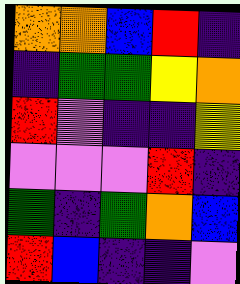[["orange", "orange", "blue", "red", "indigo"], ["indigo", "green", "green", "yellow", "orange"], ["red", "violet", "indigo", "indigo", "yellow"], ["violet", "violet", "violet", "red", "indigo"], ["green", "indigo", "green", "orange", "blue"], ["red", "blue", "indigo", "indigo", "violet"]]